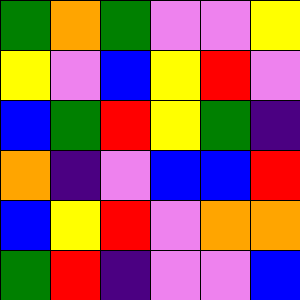[["green", "orange", "green", "violet", "violet", "yellow"], ["yellow", "violet", "blue", "yellow", "red", "violet"], ["blue", "green", "red", "yellow", "green", "indigo"], ["orange", "indigo", "violet", "blue", "blue", "red"], ["blue", "yellow", "red", "violet", "orange", "orange"], ["green", "red", "indigo", "violet", "violet", "blue"]]